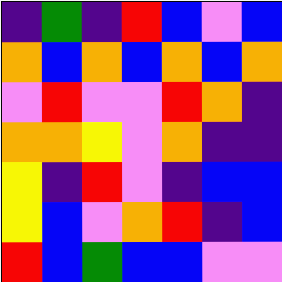[["indigo", "green", "indigo", "red", "blue", "violet", "blue"], ["orange", "blue", "orange", "blue", "orange", "blue", "orange"], ["violet", "red", "violet", "violet", "red", "orange", "indigo"], ["orange", "orange", "yellow", "violet", "orange", "indigo", "indigo"], ["yellow", "indigo", "red", "violet", "indigo", "blue", "blue"], ["yellow", "blue", "violet", "orange", "red", "indigo", "blue"], ["red", "blue", "green", "blue", "blue", "violet", "violet"]]